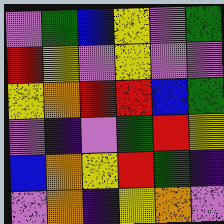[["violet", "green", "blue", "yellow", "violet", "green"], ["red", "yellow", "violet", "yellow", "violet", "violet"], ["yellow", "orange", "red", "red", "blue", "green"], ["violet", "indigo", "violet", "green", "red", "yellow"], ["blue", "orange", "yellow", "red", "green", "indigo"], ["violet", "orange", "indigo", "yellow", "orange", "violet"]]